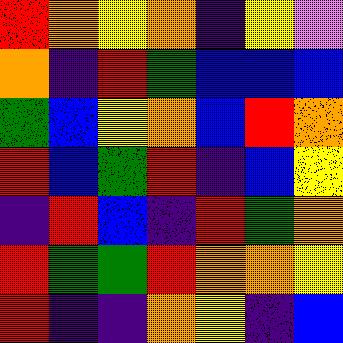[["red", "orange", "yellow", "orange", "indigo", "yellow", "violet"], ["orange", "indigo", "red", "green", "blue", "blue", "blue"], ["green", "blue", "yellow", "orange", "blue", "red", "orange"], ["red", "blue", "green", "red", "indigo", "blue", "yellow"], ["indigo", "red", "blue", "indigo", "red", "green", "orange"], ["red", "green", "green", "red", "orange", "orange", "yellow"], ["red", "indigo", "indigo", "orange", "yellow", "indigo", "blue"]]